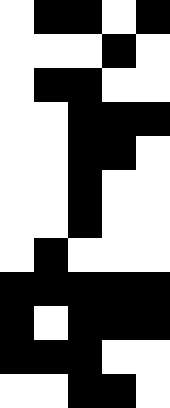[["white", "black", "black", "white", "black"], ["white", "white", "white", "black", "white"], ["white", "black", "black", "white", "white"], ["white", "white", "black", "black", "black"], ["white", "white", "black", "black", "white"], ["white", "white", "black", "white", "white"], ["white", "white", "black", "white", "white"], ["white", "black", "white", "white", "white"], ["black", "black", "black", "black", "black"], ["black", "white", "black", "black", "black"], ["black", "black", "black", "white", "white"], ["white", "white", "black", "black", "white"]]